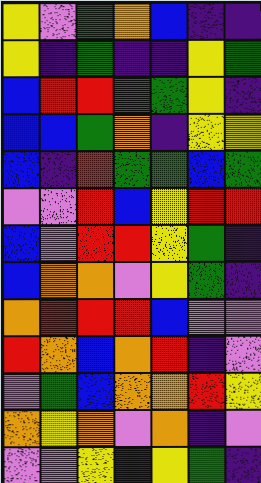[["yellow", "violet", "green", "orange", "blue", "indigo", "indigo"], ["yellow", "indigo", "green", "indigo", "indigo", "yellow", "green"], ["blue", "red", "red", "green", "green", "yellow", "indigo"], ["blue", "blue", "green", "orange", "indigo", "yellow", "yellow"], ["blue", "indigo", "red", "green", "green", "blue", "green"], ["violet", "violet", "red", "blue", "yellow", "red", "red"], ["blue", "violet", "red", "red", "yellow", "green", "indigo"], ["blue", "orange", "orange", "violet", "yellow", "green", "indigo"], ["orange", "red", "red", "red", "blue", "violet", "violet"], ["red", "orange", "blue", "orange", "red", "indigo", "violet"], ["violet", "green", "blue", "orange", "orange", "red", "yellow"], ["orange", "yellow", "orange", "violet", "orange", "indigo", "violet"], ["violet", "violet", "yellow", "indigo", "yellow", "green", "indigo"]]